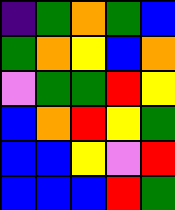[["indigo", "green", "orange", "green", "blue"], ["green", "orange", "yellow", "blue", "orange"], ["violet", "green", "green", "red", "yellow"], ["blue", "orange", "red", "yellow", "green"], ["blue", "blue", "yellow", "violet", "red"], ["blue", "blue", "blue", "red", "green"]]